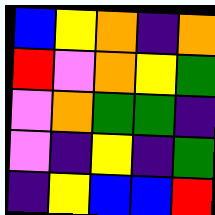[["blue", "yellow", "orange", "indigo", "orange"], ["red", "violet", "orange", "yellow", "green"], ["violet", "orange", "green", "green", "indigo"], ["violet", "indigo", "yellow", "indigo", "green"], ["indigo", "yellow", "blue", "blue", "red"]]